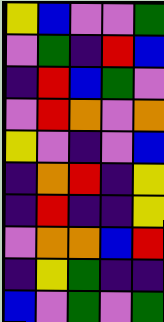[["yellow", "blue", "violet", "violet", "green"], ["violet", "green", "indigo", "red", "blue"], ["indigo", "red", "blue", "green", "violet"], ["violet", "red", "orange", "violet", "orange"], ["yellow", "violet", "indigo", "violet", "blue"], ["indigo", "orange", "red", "indigo", "yellow"], ["indigo", "red", "indigo", "indigo", "yellow"], ["violet", "orange", "orange", "blue", "red"], ["indigo", "yellow", "green", "indigo", "indigo"], ["blue", "violet", "green", "violet", "green"]]